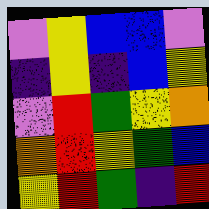[["violet", "yellow", "blue", "blue", "violet"], ["indigo", "yellow", "indigo", "blue", "yellow"], ["violet", "red", "green", "yellow", "orange"], ["orange", "red", "yellow", "green", "blue"], ["yellow", "red", "green", "indigo", "red"]]